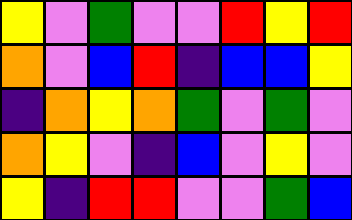[["yellow", "violet", "green", "violet", "violet", "red", "yellow", "red"], ["orange", "violet", "blue", "red", "indigo", "blue", "blue", "yellow"], ["indigo", "orange", "yellow", "orange", "green", "violet", "green", "violet"], ["orange", "yellow", "violet", "indigo", "blue", "violet", "yellow", "violet"], ["yellow", "indigo", "red", "red", "violet", "violet", "green", "blue"]]